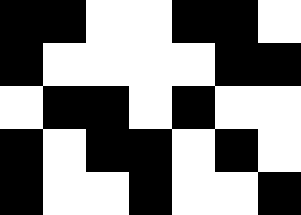[["black", "black", "white", "white", "black", "black", "white"], ["black", "white", "white", "white", "white", "black", "black"], ["white", "black", "black", "white", "black", "white", "white"], ["black", "white", "black", "black", "white", "black", "white"], ["black", "white", "white", "black", "white", "white", "black"]]